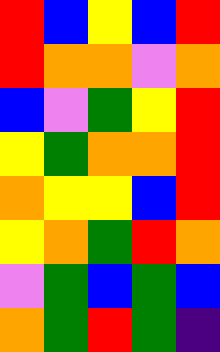[["red", "blue", "yellow", "blue", "red"], ["red", "orange", "orange", "violet", "orange"], ["blue", "violet", "green", "yellow", "red"], ["yellow", "green", "orange", "orange", "red"], ["orange", "yellow", "yellow", "blue", "red"], ["yellow", "orange", "green", "red", "orange"], ["violet", "green", "blue", "green", "blue"], ["orange", "green", "red", "green", "indigo"]]